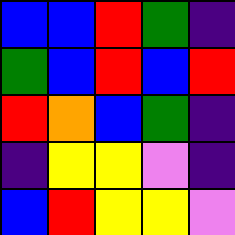[["blue", "blue", "red", "green", "indigo"], ["green", "blue", "red", "blue", "red"], ["red", "orange", "blue", "green", "indigo"], ["indigo", "yellow", "yellow", "violet", "indigo"], ["blue", "red", "yellow", "yellow", "violet"]]